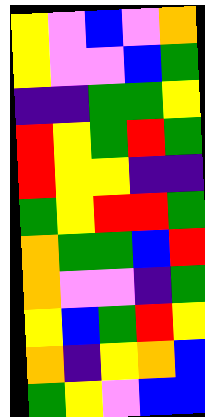[["yellow", "violet", "blue", "violet", "orange"], ["yellow", "violet", "violet", "blue", "green"], ["indigo", "indigo", "green", "green", "yellow"], ["red", "yellow", "green", "red", "green"], ["red", "yellow", "yellow", "indigo", "indigo"], ["green", "yellow", "red", "red", "green"], ["orange", "green", "green", "blue", "red"], ["orange", "violet", "violet", "indigo", "green"], ["yellow", "blue", "green", "red", "yellow"], ["orange", "indigo", "yellow", "orange", "blue"], ["green", "yellow", "violet", "blue", "blue"]]